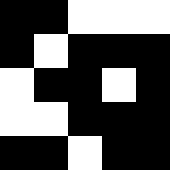[["black", "black", "white", "white", "white"], ["black", "white", "black", "black", "black"], ["white", "black", "black", "white", "black"], ["white", "white", "black", "black", "black"], ["black", "black", "white", "black", "black"]]